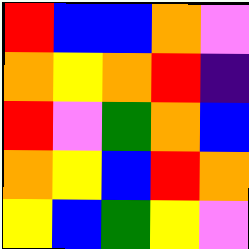[["red", "blue", "blue", "orange", "violet"], ["orange", "yellow", "orange", "red", "indigo"], ["red", "violet", "green", "orange", "blue"], ["orange", "yellow", "blue", "red", "orange"], ["yellow", "blue", "green", "yellow", "violet"]]